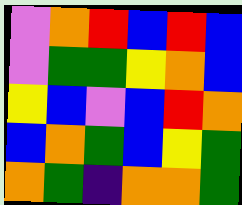[["violet", "orange", "red", "blue", "red", "blue"], ["violet", "green", "green", "yellow", "orange", "blue"], ["yellow", "blue", "violet", "blue", "red", "orange"], ["blue", "orange", "green", "blue", "yellow", "green"], ["orange", "green", "indigo", "orange", "orange", "green"]]